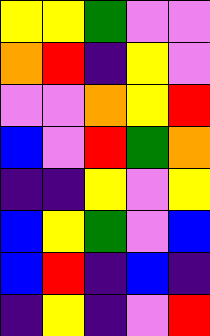[["yellow", "yellow", "green", "violet", "violet"], ["orange", "red", "indigo", "yellow", "violet"], ["violet", "violet", "orange", "yellow", "red"], ["blue", "violet", "red", "green", "orange"], ["indigo", "indigo", "yellow", "violet", "yellow"], ["blue", "yellow", "green", "violet", "blue"], ["blue", "red", "indigo", "blue", "indigo"], ["indigo", "yellow", "indigo", "violet", "red"]]